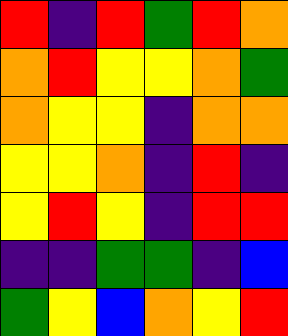[["red", "indigo", "red", "green", "red", "orange"], ["orange", "red", "yellow", "yellow", "orange", "green"], ["orange", "yellow", "yellow", "indigo", "orange", "orange"], ["yellow", "yellow", "orange", "indigo", "red", "indigo"], ["yellow", "red", "yellow", "indigo", "red", "red"], ["indigo", "indigo", "green", "green", "indigo", "blue"], ["green", "yellow", "blue", "orange", "yellow", "red"]]